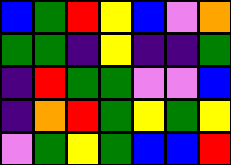[["blue", "green", "red", "yellow", "blue", "violet", "orange"], ["green", "green", "indigo", "yellow", "indigo", "indigo", "green"], ["indigo", "red", "green", "green", "violet", "violet", "blue"], ["indigo", "orange", "red", "green", "yellow", "green", "yellow"], ["violet", "green", "yellow", "green", "blue", "blue", "red"]]